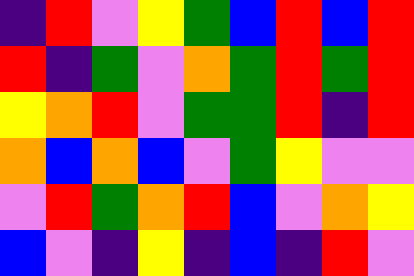[["indigo", "red", "violet", "yellow", "green", "blue", "red", "blue", "red"], ["red", "indigo", "green", "violet", "orange", "green", "red", "green", "red"], ["yellow", "orange", "red", "violet", "green", "green", "red", "indigo", "red"], ["orange", "blue", "orange", "blue", "violet", "green", "yellow", "violet", "violet"], ["violet", "red", "green", "orange", "red", "blue", "violet", "orange", "yellow"], ["blue", "violet", "indigo", "yellow", "indigo", "blue", "indigo", "red", "violet"]]